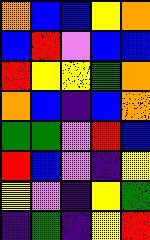[["orange", "blue", "blue", "yellow", "orange"], ["blue", "red", "violet", "blue", "blue"], ["red", "yellow", "yellow", "green", "orange"], ["orange", "blue", "indigo", "blue", "orange"], ["green", "green", "violet", "red", "blue"], ["red", "blue", "violet", "indigo", "yellow"], ["yellow", "violet", "indigo", "yellow", "green"], ["indigo", "green", "indigo", "yellow", "red"]]